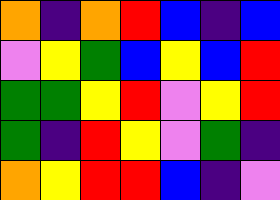[["orange", "indigo", "orange", "red", "blue", "indigo", "blue"], ["violet", "yellow", "green", "blue", "yellow", "blue", "red"], ["green", "green", "yellow", "red", "violet", "yellow", "red"], ["green", "indigo", "red", "yellow", "violet", "green", "indigo"], ["orange", "yellow", "red", "red", "blue", "indigo", "violet"]]